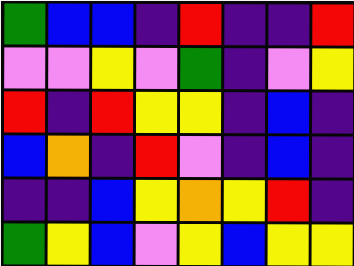[["green", "blue", "blue", "indigo", "red", "indigo", "indigo", "red"], ["violet", "violet", "yellow", "violet", "green", "indigo", "violet", "yellow"], ["red", "indigo", "red", "yellow", "yellow", "indigo", "blue", "indigo"], ["blue", "orange", "indigo", "red", "violet", "indigo", "blue", "indigo"], ["indigo", "indigo", "blue", "yellow", "orange", "yellow", "red", "indigo"], ["green", "yellow", "blue", "violet", "yellow", "blue", "yellow", "yellow"]]